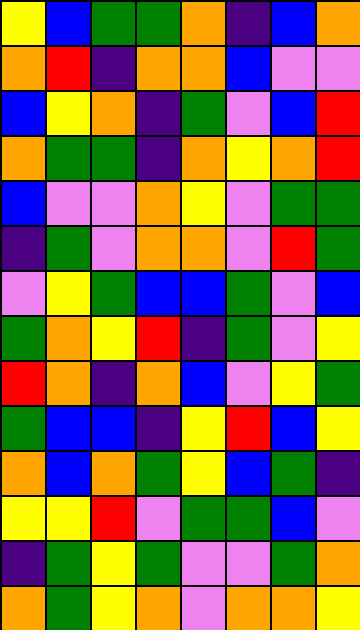[["yellow", "blue", "green", "green", "orange", "indigo", "blue", "orange"], ["orange", "red", "indigo", "orange", "orange", "blue", "violet", "violet"], ["blue", "yellow", "orange", "indigo", "green", "violet", "blue", "red"], ["orange", "green", "green", "indigo", "orange", "yellow", "orange", "red"], ["blue", "violet", "violet", "orange", "yellow", "violet", "green", "green"], ["indigo", "green", "violet", "orange", "orange", "violet", "red", "green"], ["violet", "yellow", "green", "blue", "blue", "green", "violet", "blue"], ["green", "orange", "yellow", "red", "indigo", "green", "violet", "yellow"], ["red", "orange", "indigo", "orange", "blue", "violet", "yellow", "green"], ["green", "blue", "blue", "indigo", "yellow", "red", "blue", "yellow"], ["orange", "blue", "orange", "green", "yellow", "blue", "green", "indigo"], ["yellow", "yellow", "red", "violet", "green", "green", "blue", "violet"], ["indigo", "green", "yellow", "green", "violet", "violet", "green", "orange"], ["orange", "green", "yellow", "orange", "violet", "orange", "orange", "yellow"]]